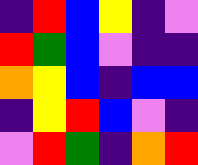[["indigo", "red", "blue", "yellow", "indigo", "violet"], ["red", "green", "blue", "violet", "indigo", "indigo"], ["orange", "yellow", "blue", "indigo", "blue", "blue"], ["indigo", "yellow", "red", "blue", "violet", "indigo"], ["violet", "red", "green", "indigo", "orange", "red"]]